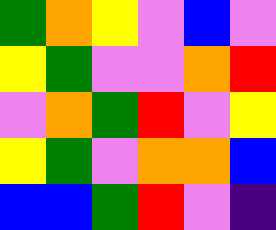[["green", "orange", "yellow", "violet", "blue", "violet"], ["yellow", "green", "violet", "violet", "orange", "red"], ["violet", "orange", "green", "red", "violet", "yellow"], ["yellow", "green", "violet", "orange", "orange", "blue"], ["blue", "blue", "green", "red", "violet", "indigo"]]